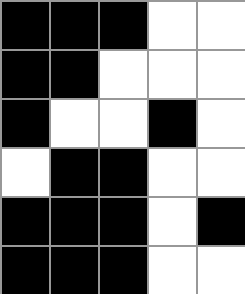[["black", "black", "black", "white", "white"], ["black", "black", "white", "white", "white"], ["black", "white", "white", "black", "white"], ["white", "black", "black", "white", "white"], ["black", "black", "black", "white", "black"], ["black", "black", "black", "white", "white"]]